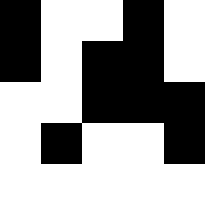[["black", "white", "white", "black", "white"], ["black", "white", "black", "black", "white"], ["white", "white", "black", "black", "black"], ["white", "black", "white", "white", "black"], ["white", "white", "white", "white", "white"]]